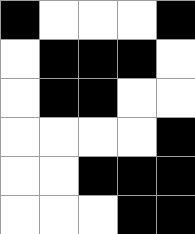[["black", "white", "white", "white", "black"], ["white", "black", "black", "black", "white"], ["white", "black", "black", "white", "white"], ["white", "white", "white", "white", "black"], ["white", "white", "black", "black", "black"], ["white", "white", "white", "black", "black"]]